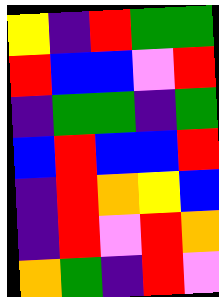[["yellow", "indigo", "red", "green", "green"], ["red", "blue", "blue", "violet", "red"], ["indigo", "green", "green", "indigo", "green"], ["blue", "red", "blue", "blue", "red"], ["indigo", "red", "orange", "yellow", "blue"], ["indigo", "red", "violet", "red", "orange"], ["orange", "green", "indigo", "red", "violet"]]